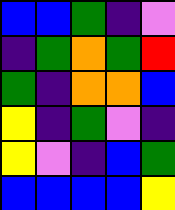[["blue", "blue", "green", "indigo", "violet"], ["indigo", "green", "orange", "green", "red"], ["green", "indigo", "orange", "orange", "blue"], ["yellow", "indigo", "green", "violet", "indigo"], ["yellow", "violet", "indigo", "blue", "green"], ["blue", "blue", "blue", "blue", "yellow"]]